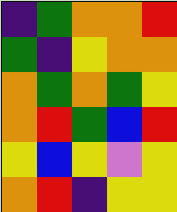[["indigo", "green", "orange", "orange", "red"], ["green", "indigo", "yellow", "orange", "orange"], ["orange", "green", "orange", "green", "yellow"], ["orange", "red", "green", "blue", "red"], ["yellow", "blue", "yellow", "violet", "yellow"], ["orange", "red", "indigo", "yellow", "yellow"]]